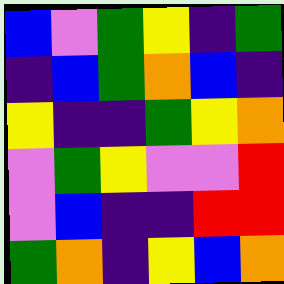[["blue", "violet", "green", "yellow", "indigo", "green"], ["indigo", "blue", "green", "orange", "blue", "indigo"], ["yellow", "indigo", "indigo", "green", "yellow", "orange"], ["violet", "green", "yellow", "violet", "violet", "red"], ["violet", "blue", "indigo", "indigo", "red", "red"], ["green", "orange", "indigo", "yellow", "blue", "orange"]]